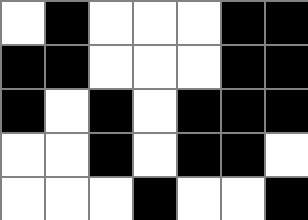[["white", "black", "white", "white", "white", "black", "black"], ["black", "black", "white", "white", "white", "black", "black"], ["black", "white", "black", "white", "black", "black", "black"], ["white", "white", "black", "white", "black", "black", "white"], ["white", "white", "white", "black", "white", "white", "black"]]